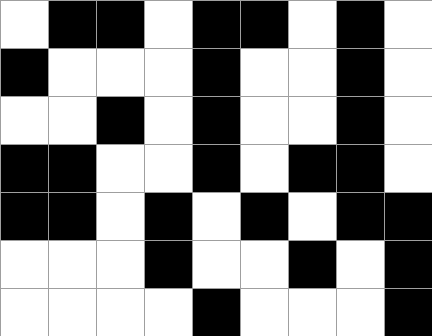[["white", "black", "black", "white", "black", "black", "white", "black", "white"], ["black", "white", "white", "white", "black", "white", "white", "black", "white"], ["white", "white", "black", "white", "black", "white", "white", "black", "white"], ["black", "black", "white", "white", "black", "white", "black", "black", "white"], ["black", "black", "white", "black", "white", "black", "white", "black", "black"], ["white", "white", "white", "black", "white", "white", "black", "white", "black"], ["white", "white", "white", "white", "black", "white", "white", "white", "black"]]